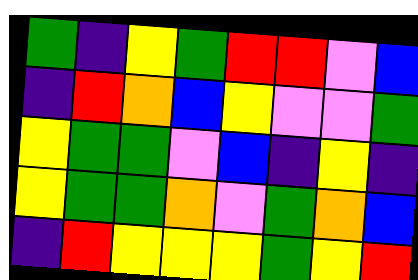[["green", "indigo", "yellow", "green", "red", "red", "violet", "blue"], ["indigo", "red", "orange", "blue", "yellow", "violet", "violet", "green"], ["yellow", "green", "green", "violet", "blue", "indigo", "yellow", "indigo"], ["yellow", "green", "green", "orange", "violet", "green", "orange", "blue"], ["indigo", "red", "yellow", "yellow", "yellow", "green", "yellow", "red"]]